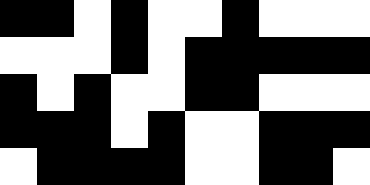[["black", "black", "white", "black", "white", "white", "black", "white", "white", "white"], ["white", "white", "white", "black", "white", "black", "black", "black", "black", "black"], ["black", "white", "black", "white", "white", "black", "black", "white", "white", "white"], ["black", "black", "black", "white", "black", "white", "white", "black", "black", "black"], ["white", "black", "black", "black", "black", "white", "white", "black", "black", "white"]]